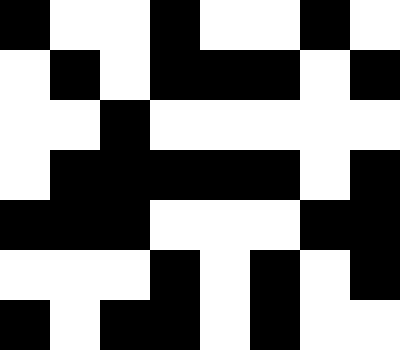[["black", "white", "white", "black", "white", "white", "black", "white"], ["white", "black", "white", "black", "black", "black", "white", "black"], ["white", "white", "black", "white", "white", "white", "white", "white"], ["white", "black", "black", "black", "black", "black", "white", "black"], ["black", "black", "black", "white", "white", "white", "black", "black"], ["white", "white", "white", "black", "white", "black", "white", "black"], ["black", "white", "black", "black", "white", "black", "white", "white"]]